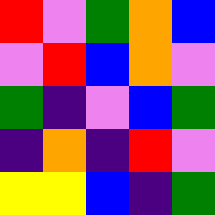[["red", "violet", "green", "orange", "blue"], ["violet", "red", "blue", "orange", "violet"], ["green", "indigo", "violet", "blue", "green"], ["indigo", "orange", "indigo", "red", "violet"], ["yellow", "yellow", "blue", "indigo", "green"]]